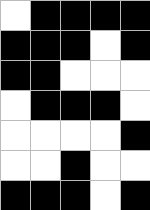[["white", "black", "black", "black", "black"], ["black", "black", "black", "white", "black"], ["black", "black", "white", "white", "white"], ["white", "black", "black", "black", "white"], ["white", "white", "white", "white", "black"], ["white", "white", "black", "white", "white"], ["black", "black", "black", "white", "black"]]